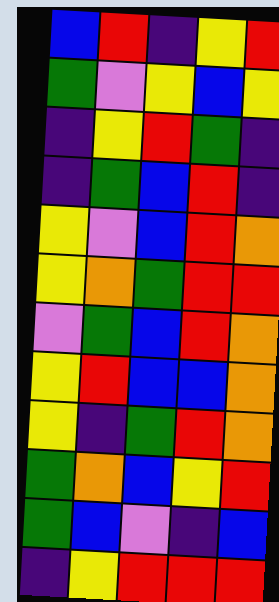[["blue", "red", "indigo", "yellow", "red"], ["green", "violet", "yellow", "blue", "yellow"], ["indigo", "yellow", "red", "green", "indigo"], ["indigo", "green", "blue", "red", "indigo"], ["yellow", "violet", "blue", "red", "orange"], ["yellow", "orange", "green", "red", "red"], ["violet", "green", "blue", "red", "orange"], ["yellow", "red", "blue", "blue", "orange"], ["yellow", "indigo", "green", "red", "orange"], ["green", "orange", "blue", "yellow", "red"], ["green", "blue", "violet", "indigo", "blue"], ["indigo", "yellow", "red", "red", "red"]]